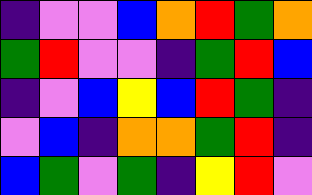[["indigo", "violet", "violet", "blue", "orange", "red", "green", "orange"], ["green", "red", "violet", "violet", "indigo", "green", "red", "blue"], ["indigo", "violet", "blue", "yellow", "blue", "red", "green", "indigo"], ["violet", "blue", "indigo", "orange", "orange", "green", "red", "indigo"], ["blue", "green", "violet", "green", "indigo", "yellow", "red", "violet"]]